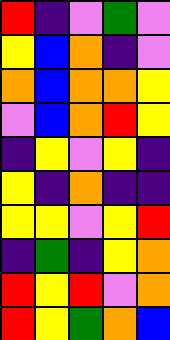[["red", "indigo", "violet", "green", "violet"], ["yellow", "blue", "orange", "indigo", "violet"], ["orange", "blue", "orange", "orange", "yellow"], ["violet", "blue", "orange", "red", "yellow"], ["indigo", "yellow", "violet", "yellow", "indigo"], ["yellow", "indigo", "orange", "indigo", "indigo"], ["yellow", "yellow", "violet", "yellow", "red"], ["indigo", "green", "indigo", "yellow", "orange"], ["red", "yellow", "red", "violet", "orange"], ["red", "yellow", "green", "orange", "blue"]]